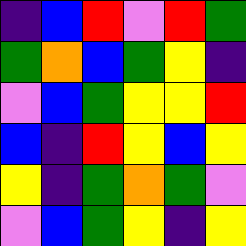[["indigo", "blue", "red", "violet", "red", "green"], ["green", "orange", "blue", "green", "yellow", "indigo"], ["violet", "blue", "green", "yellow", "yellow", "red"], ["blue", "indigo", "red", "yellow", "blue", "yellow"], ["yellow", "indigo", "green", "orange", "green", "violet"], ["violet", "blue", "green", "yellow", "indigo", "yellow"]]